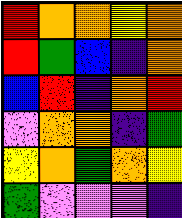[["red", "orange", "orange", "yellow", "orange"], ["red", "green", "blue", "indigo", "orange"], ["blue", "red", "indigo", "orange", "red"], ["violet", "orange", "orange", "indigo", "green"], ["yellow", "orange", "green", "orange", "yellow"], ["green", "violet", "violet", "violet", "indigo"]]